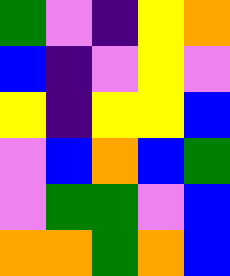[["green", "violet", "indigo", "yellow", "orange"], ["blue", "indigo", "violet", "yellow", "violet"], ["yellow", "indigo", "yellow", "yellow", "blue"], ["violet", "blue", "orange", "blue", "green"], ["violet", "green", "green", "violet", "blue"], ["orange", "orange", "green", "orange", "blue"]]